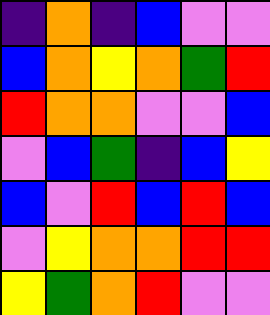[["indigo", "orange", "indigo", "blue", "violet", "violet"], ["blue", "orange", "yellow", "orange", "green", "red"], ["red", "orange", "orange", "violet", "violet", "blue"], ["violet", "blue", "green", "indigo", "blue", "yellow"], ["blue", "violet", "red", "blue", "red", "blue"], ["violet", "yellow", "orange", "orange", "red", "red"], ["yellow", "green", "orange", "red", "violet", "violet"]]